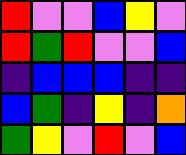[["red", "violet", "violet", "blue", "yellow", "violet"], ["red", "green", "red", "violet", "violet", "blue"], ["indigo", "blue", "blue", "blue", "indigo", "indigo"], ["blue", "green", "indigo", "yellow", "indigo", "orange"], ["green", "yellow", "violet", "red", "violet", "blue"]]